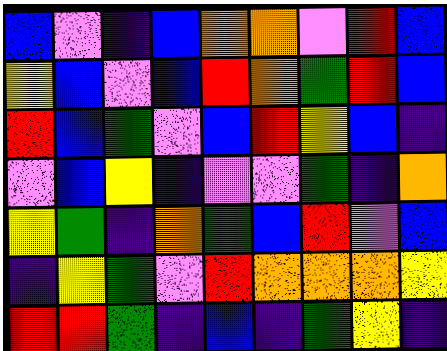[["blue", "violet", "indigo", "blue", "orange", "orange", "violet", "red", "blue"], ["yellow", "blue", "violet", "blue", "red", "orange", "green", "red", "blue"], ["red", "blue", "green", "violet", "blue", "red", "yellow", "blue", "indigo"], ["violet", "blue", "yellow", "indigo", "violet", "violet", "green", "indigo", "orange"], ["yellow", "green", "indigo", "orange", "green", "blue", "red", "violet", "blue"], ["indigo", "yellow", "green", "violet", "red", "orange", "orange", "orange", "yellow"], ["red", "red", "green", "indigo", "blue", "indigo", "green", "yellow", "indigo"]]